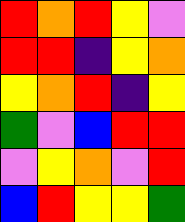[["red", "orange", "red", "yellow", "violet"], ["red", "red", "indigo", "yellow", "orange"], ["yellow", "orange", "red", "indigo", "yellow"], ["green", "violet", "blue", "red", "red"], ["violet", "yellow", "orange", "violet", "red"], ["blue", "red", "yellow", "yellow", "green"]]